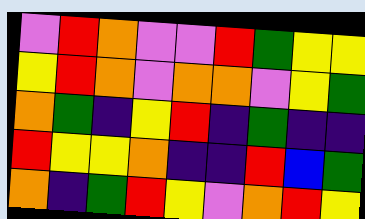[["violet", "red", "orange", "violet", "violet", "red", "green", "yellow", "yellow"], ["yellow", "red", "orange", "violet", "orange", "orange", "violet", "yellow", "green"], ["orange", "green", "indigo", "yellow", "red", "indigo", "green", "indigo", "indigo"], ["red", "yellow", "yellow", "orange", "indigo", "indigo", "red", "blue", "green"], ["orange", "indigo", "green", "red", "yellow", "violet", "orange", "red", "yellow"]]